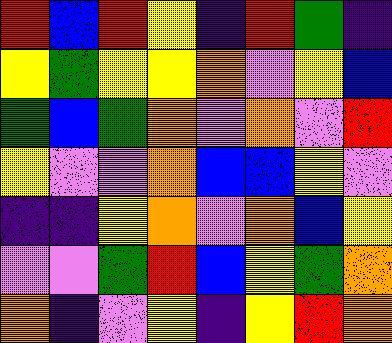[["red", "blue", "red", "yellow", "indigo", "red", "green", "indigo"], ["yellow", "green", "yellow", "yellow", "orange", "violet", "yellow", "blue"], ["green", "blue", "green", "orange", "violet", "orange", "violet", "red"], ["yellow", "violet", "violet", "orange", "blue", "blue", "yellow", "violet"], ["indigo", "indigo", "yellow", "orange", "violet", "orange", "blue", "yellow"], ["violet", "violet", "green", "red", "blue", "yellow", "green", "orange"], ["orange", "indigo", "violet", "yellow", "indigo", "yellow", "red", "orange"]]